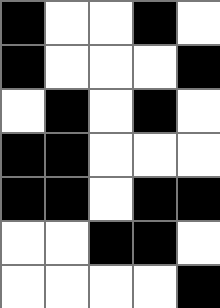[["black", "white", "white", "black", "white"], ["black", "white", "white", "white", "black"], ["white", "black", "white", "black", "white"], ["black", "black", "white", "white", "white"], ["black", "black", "white", "black", "black"], ["white", "white", "black", "black", "white"], ["white", "white", "white", "white", "black"]]